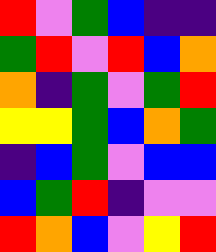[["red", "violet", "green", "blue", "indigo", "indigo"], ["green", "red", "violet", "red", "blue", "orange"], ["orange", "indigo", "green", "violet", "green", "red"], ["yellow", "yellow", "green", "blue", "orange", "green"], ["indigo", "blue", "green", "violet", "blue", "blue"], ["blue", "green", "red", "indigo", "violet", "violet"], ["red", "orange", "blue", "violet", "yellow", "red"]]